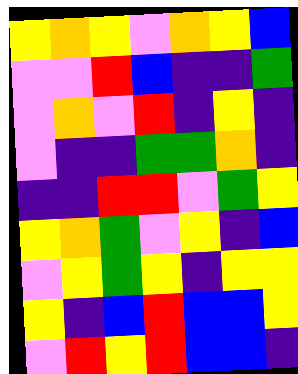[["yellow", "orange", "yellow", "violet", "orange", "yellow", "blue"], ["violet", "violet", "red", "blue", "indigo", "indigo", "green"], ["violet", "orange", "violet", "red", "indigo", "yellow", "indigo"], ["violet", "indigo", "indigo", "green", "green", "orange", "indigo"], ["indigo", "indigo", "red", "red", "violet", "green", "yellow"], ["yellow", "orange", "green", "violet", "yellow", "indigo", "blue"], ["violet", "yellow", "green", "yellow", "indigo", "yellow", "yellow"], ["yellow", "indigo", "blue", "red", "blue", "blue", "yellow"], ["violet", "red", "yellow", "red", "blue", "blue", "indigo"]]